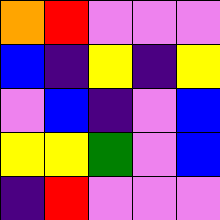[["orange", "red", "violet", "violet", "violet"], ["blue", "indigo", "yellow", "indigo", "yellow"], ["violet", "blue", "indigo", "violet", "blue"], ["yellow", "yellow", "green", "violet", "blue"], ["indigo", "red", "violet", "violet", "violet"]]